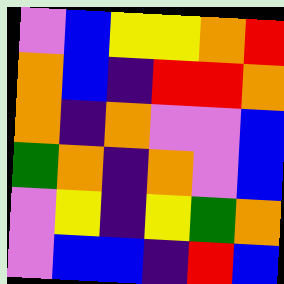[["violet", "blue", "yellow", "yellow", "orange", "red"], ["orange", "blue", "indigo", "red", "red", "orange"], ["orange", "indigo", "orange", "violet", "violet", "blue"], ["green", "orange", "indigo", "orange", "violet", "blue"], ["violet", "yellow", "indigo", "yellow", "green", "orange"], ["violet", "blue", "blue", "indigo", "red", "blue"]]